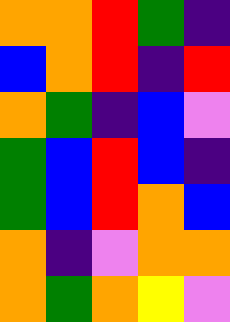[["orange", "orange", "red", "green", "indigo"], ["blue", "orange", "red", "indigo", "red"], ["orange", "green", "indigo", "blue", "violet"], ["green", "blue", "red", "blue", "indigo"], ["green", "blue", "red", "orange", "blue"], ["orange", "indigo", "violet", "orange", "orange"], ["orange", "green", "orange", "yellow", "violet"]]